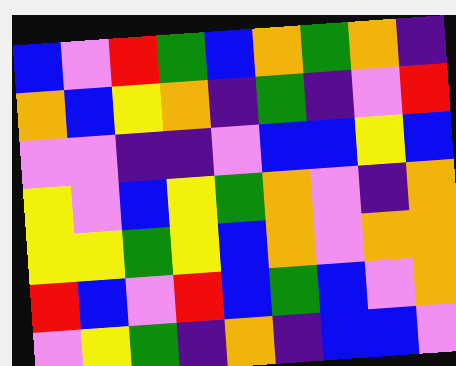[["blue", "violet", "red", "green", "blue", "orange", "green", "orange", "indigo"], ["orange", "blue", "yellow", "orange", "indigo", "green", "indigo", "violet", "red"], ["violet", "violet", "indigo", "indigo", "violet", "blue", "blue", "yellow", "blue"], ["yellow", "violet", "blue", "yellow", "green", "orange", "violet", "indigo", "orange"], ["yellow", "yellow", "green", "yellow", "blue", "orange", "violet", "orange", "orange"], ["red", "blue", "violet", "red", "blue", "green", "blue", "violet", "orange"], ["violet", "yellow", "green", "indigo", "orange", "indigo", "blue", "blue", "violet"]]